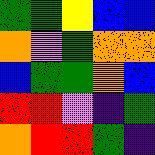[["green", "green", "yellow", "blue", "blue"], ["orange", "violet", "green", "orange", "orange"], ["blue", "green", "green", "orange", "blue"], ["red", "red", "violet", "indigo", "green"], ["orange", "red", "red", "green", "indigo"]]